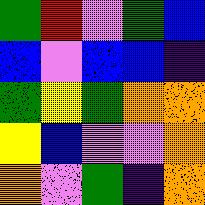[["green", "red", "violet", "green", "blue"], ["blue", "violet", "blue", "blue", "indigo"], ["green", "yellow", "green", "orange", "orange"], ["yellow", "blue", "violet", "violet", "orange"], ["orange", "violet", "green", "indigo", "orange"]]